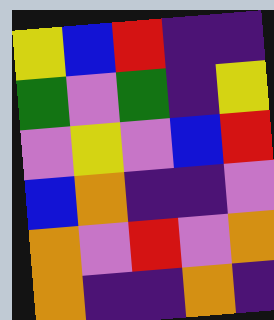[["yellow", "blue", "red", "indigo", "indigo"], ["green", "violet", "green", "indigo", "yellow"], ["violet", "yellow", "violet", "blue", "red"], ["blue", "orange", "indigo", "indigo", "violet"], ["orange", "violet", "red", "violet", "orange"], ["orange", "indigo", "indigo", "orange", "indigo"]]